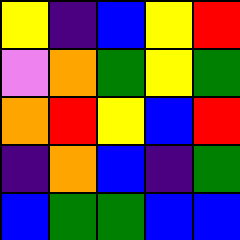[["yellow", "indigo", "blue", "yellow", "red"], ["violet", "orange", "green", "yellow", "green"], ["orange", "red", "yellow", "blue", "red"], ["indigo", "orange", "blue", "indigo", "green"], ["blue", "green", "green", "blue", "blue"]]